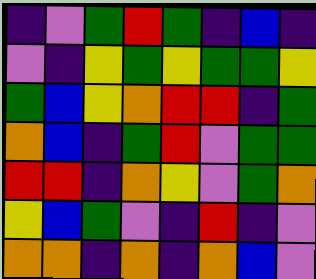[["indigo", "violet", "green", "red", "green", "indigo", "blue", "indigo"], ["violet", "indigo", "yellow", "green", "yellow", "green", "green", "yellow"], ["green", "blue", "yellow", "orange", "red", "red", "indigo", "green"], ["orange", "blue", "indigo", "green", "red", "violet", "green", "green"], ["red", "red", "indigo", "orange", "yellow", "violet", "green", "orange"], ["yellow", "blue", "green", "violet", "indigo", "red", "indigo", "violet"], ["orange", "orange", "indigo", "orange", "indigo", "orange", "blue", "violet"]]